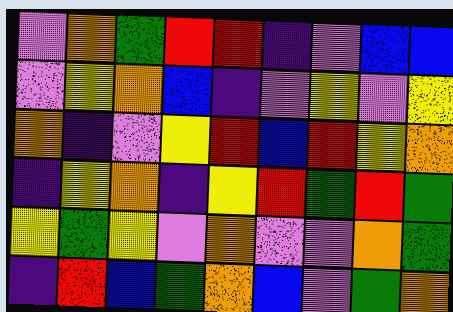[["violet", "orange", "green", "red", "red", "indigo", "violet", "blue", "blue"], ["violet", "yellow", "orange", "blue", "indigo", "violet", "yellow", "violet", "yellow"], ["orange", "indigo", "violet", "yellow", "red", "blue", "red", "yellow", "orange"], ["indigo", "yellow", "orange", "indigo", "yellow", "red", "green", "red", "green"], ["yellow", "green", "yellow", "violet", "orange", "violet", "violet", "orange", "green"], ["indigo", "red", "blue", "green", "orange", "blue", "violet", "green", "orange"]]